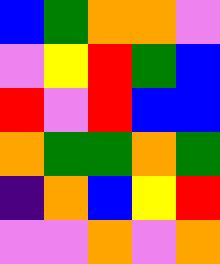[["blue", "green", "orange", "orange", "violet"], ["violet", "yellow", "red", "green", "blue"], ["red", "violet", "red", "blue", "blue"], ["orange", "green", "green", "orange", "green"], ["indigo", "orange", "blue", "yellow", "red"], ["violet", "violet", "orange", "violet", "orange"]]